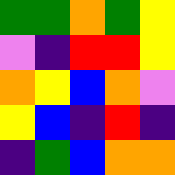[["green", "green", "orange", "green", "yellow"], ["violet", "indigo", "red", "red", "yellow"], ["orange", "yellow", "blue", "orange", "violet"], ["yellow", "blue", "indigo", "red", "indigo"], ["indigo", "green", "blue", "orange", "orange"]]